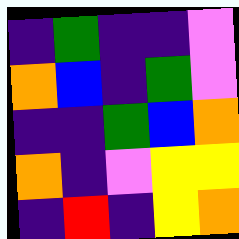[["indigo", "green", "indigo", "indigo", "violet"], ["orange", "blue", "indigo", "green", "violet"], ["indigo", "indigo", "green", "blue", "orange"], ["orange", "indigo", "violet", "yellow", "yellow"], ["indigo", "red", "indigo", "yellow", "orange"]]